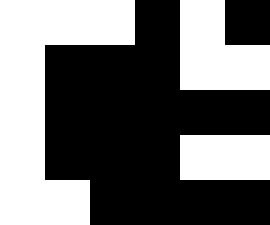[["white", "white", "white", "black", "white", "black"], ["white", "black", "black", "black", "white", "white"], ["white", "black", "black", "black", "black", "black"], ["white", "black", "black", "black", "white", "white"], ["white", "white", "black", "black", "black", "black"]]